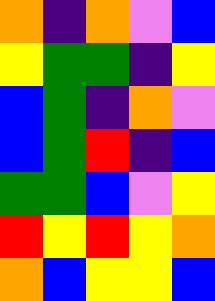[["orange", "indigo", "orange", "violet", "blue"], ["yellow", "green", "green", "indigo", "yellow"], ["blue", "green", "indigo", "orange", "violet"], ["blue", "green", "red", "indigo", "blue"], ["green", "green", "blue", "violet", "yellow"], ["red", "yellow", "red", "yellow", "orange"], ["orange", "blue", "yellow", "yellow", "blue"]]